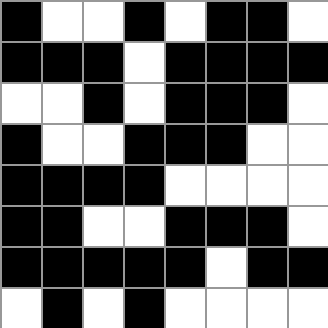[["black", "white", "white", "black", "white", "black", "black", "white"], ["black", "black", "black", "white", "black", "black", "black", "black"], ["white", "white", "black", "white", "black", "black", "black", "white"], ["black", "white", "white", "black", "black", "black", "white", "white"], ["black", "black", "black", "black", "white", "white", "white", "white"], ["black", "black", "white", "white", "black", "black", "black", "white"], ["black", "black", "black", "black", "black", "white", "black", "black"], ["white", "black", "white", "black", "white", "white", "white", "white"]]